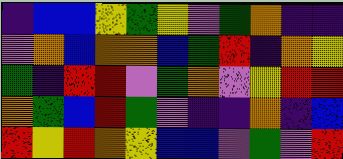[["indigo", "blue", "blue", "yellow", "green", "yellow", "violet", "green", "orange", "indigo", "indigo"], ["violet", "orange", "blue", "orange", "orange", "blue", "green", "red", "indigo", "orange", "yellow"], ["green", "indigo", "red", "red", "violet", "green", "orange", "violet", "yellow", "red", "red"], ["orange", "green", "blue", "red", "green", "violet", "indigo", "indigo", "orange", "indigo", "blue"], ["red", "yellow", "red", "orange", "yellow", "blue", "blue", "violet", "green", "violet", "red"]]